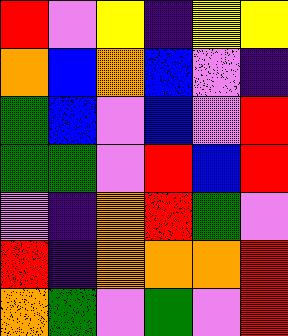[["red", "violet", "yellow", "indigo", "yellow", "yellow"], ["orange", "blue", "orange", "blue", "violet", "indigo"], ["green", "blue", "violet", "blue", "violet", "red"], ["green", "green", "violet", "red", "blue", "red"], ["violet", "indigo", "orange", "red", "green", "violet"], ["red", "indigo", "orange", "orange", "orange", "red"], ["orange", "green", "violet", "green", "violet", "red"]]